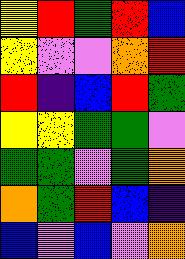[["yellow", "red", "green", "red", "blue"], ["yellow", "violet", "violet", "orange", "red"], ["red", "indigo", "blue", "red", "green"], ["yellow", "yellow", "green", "green", "violet"], ["green", "green", "violet", "green", "orange"], ["orange", "green", "red", "blue", "indigo"], ["blue", "violet", "blue", "violet", "orange"]]